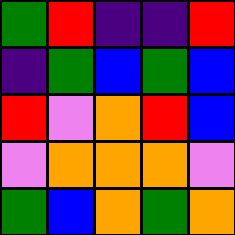[["green", "red", "indigo", "indigo", "red"], ["indigo", "green", "blue", "green", "blue"], ["red", "violet", "orange", "red", "blue"], ["violet", "orange", "orange", "orange", "violet"], ["green", "blue", "orange", "green", "orange"]]